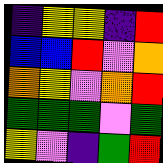[["indigo", "yellow", "yellow", "indigo", "red"], ["blue", "blue", "red", "violet", "orange"], ["orange", "yellow", "violet", "orange", "red"], ["green", "green", "green", "violet", "green"], ["yellow", "violet", "indigo", "green", "red"]]